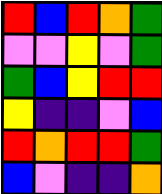[["red", "blue", "red", "orange", "green"], ["violet", "violet", "yellow", "violet", "green"], ["green", "blue", "yellow", "red", "red"], ["yellow", "indigo", "indigo", "violet", "blue"], ["red", "orange", "red", "red", "green"], ["blue", "violet", "indigo", "indigo", "orange"]]